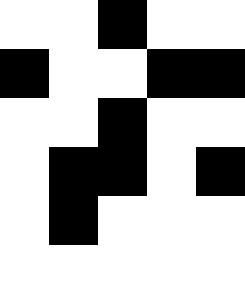[["white", "white", "black", "white", "white"], ["black", "white", "white", "black", "black"], ["white", "white", "black", "white", "white"], ["white", "black", "black", "white", "black"], ["white", "black", "white", "white", "white"], ["white", "white", "white", "white", "white"]]